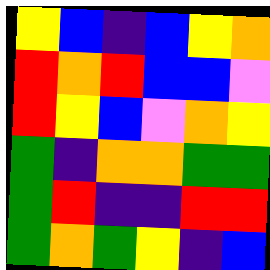[["yellow", "blue", "indigo", "blue", "yellow", "orange"], ["red", "orange", "red", "blue", "blue", "violet"], ["red", "yellow", "blue", "violet", "orange", "yellow"], ["green", "indigo", "orange", "orange", "green", "green"], ["green", "red", "indigo", "indigo", "red", "red"], ["green", "orange", "green", "yellow", "indigo", "blue"]]